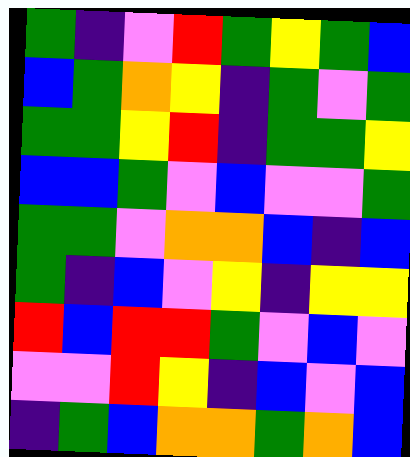[["green", "indigo", "violet", "red", "green", "yellow", "green", "blue"], ["blue", "green", "orange", "yellow", "indigo", "green", "violet", "green"], ["green", "green", "yellow", "red", "indigo", "green", "green", "yellow"], ["blue", "blue", "green", "violet", "blue", "violet", "violet", "green"], ["green", "green", "violet", "orange", "orange", "blue", "indigo", "blue"], ["green", "indigo", "blue", "violet", "yellow", "indigo", "yellow", "yellow"], ["red", "blue", "red", "red", "green", "violet", "blue", "violet"], ["violet", "violet", "red", "yellow", "indigo", "blue", "violet", "blue"], ["indigo", "green", "blue", "orange", "orange", "green", "orange", "blue"]]